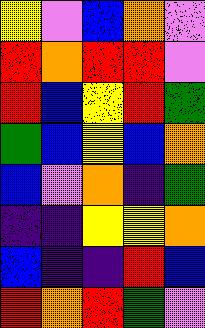[["yellow", "violet", "blue", "orange", "violet"], ["red", "orange", "red", "red", "violet"], ["red", "blue", "yellow", "red", "green"], ["green", "blue", "yellow", "blue", "orange"], ["blue", "violet", "orange", "indigo", "green"], ["indigo", "indigo", "yellow", "yellow", "orange"], ["blue", "indigo", "indigo", "red", "blue"], ["red", "orange", "red", "green", "violet"]]